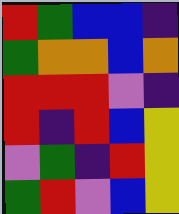[["red", "green", "blue", "blue", "indigo"], ["green", "orange", "orange", "blue", "orange"], ["red", "red", "red", "violet", "indigo"], ["red", "indigo", "red", "blue", "yellow"], ["violet", "green", "indigo", "red", "yellow"], ["green", "red", "violet", "blue", "yellow"]]